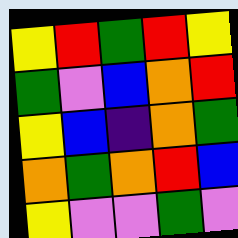[["yellow", "red", "green", "red", "yellow"], ["green", "violet", "blue", "orange", "red"], ["yellow", "blue", "indigo", "orange", "green"], ["orange", "green", "orange", "red", "blue"], ["yellow", "violet", "violet", "green", "violet"]]